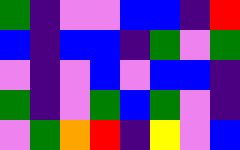[["green", "indigo", "violet", "violet", "blue", "blue", "indigo", "red"], ["blue", "indigo", "blue", "blue", "indigo", "green", "violet", "green"], ["violet", "indigo", "violet", "blue", "violet", "blue", "blue", "indigo"], ["green", "indigo", "violet", "green", "blue", "green", "violet", "indigo"], ["violet", "green", "orange", "red", "indigo", "yellow", "violet", "blue"]]